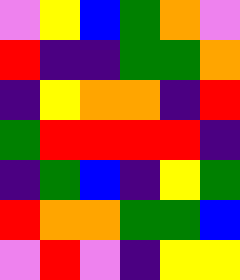[["violet", "yellow", "blue", "green", "orange", "violet"], ["red", "indigo", "indigo", "green", "green", "orange"], ["indigo", "yellow", "orange", "orange", "indigo", "red"], ["green", "red", "red", "red", "red", "indigo"], ["indigo", "green", "blue", "indigo", "yellow", "green"], ["red", "orange", "orange", "green", "green", "blue"], ["violet", "red", "violet", "indigo", "yellow", "yellow"]]